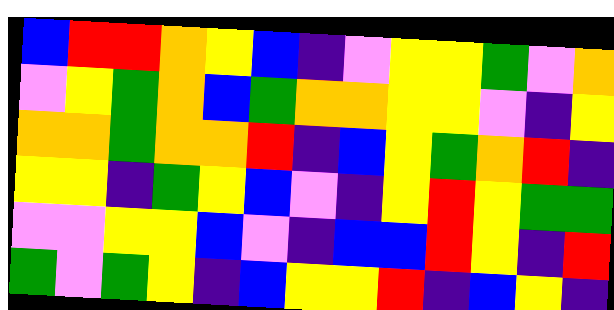[["blue", "red", "red", "orange", "yellow", "blue", "indigo", "violet", "yellow", "yellow", "green", "violet", "orange"], ["violet", "yellow", "green", "orange", "blue", "green", "orange", "orange", "yellow", "yellow", "violet", "indigo", "yellow"], ["orange", "orange", "green", "orange", "orange", "red", "indigo", "blue", "yellow", "green", "orange", "red", "indigo"], ["yellow", "yellow", "indigo", "green", "yellow", "blue", "violet", "indigo", "yellow", "red", "yellow", "green", "green"], ["violet", "violet", "yellow", "yellow", "blue", "violet", "indigo", "blue", "blue", "red", "yellow", "indigo", "red"], ["green", "violet", "green", "yellow", "indigo", "blue", "yellow", "yellow", "red", "indigo", "blue", "yellow", "indigo"]]